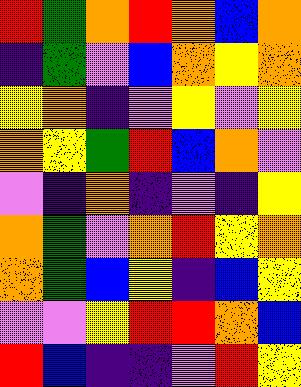[["red", "green", "orange", "red", "orange", "blue", "orange"], ["indigo", "green", "violet", "blue", "orange", "yellow", "orange"], ["yellow", "orange", "indigo", "violet", "yellow", "violet", "yellow"], ["orange", "yellow", "green", "red", "blue", "orange", "violet"], ["violet", "indigo", "orange", "indigo", "violet", "indigo", "yellow"], ["orange", "green", "violet", "orange", "red", "yellow", "orange"], ["orange", "green", "blue", "yellow", "indigo", "blue", "yellow"], ["violet", "violet", "yellow", "red", "red", "orange", "blue"], ["red", "blue", "indigo", "indigo", "violet", "red", "yellow"]]